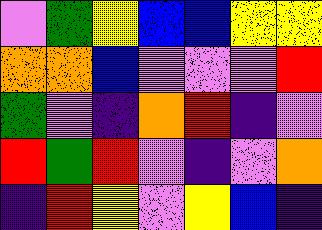[["violet", "green", "yellow", "blue", "blue", "yellow", "yellow"], ["orange", "orange", "blue", "violet", "violet", "violet", "red"], ["green", "violet", "indigo", "orange", "red", "indigo", "violet"], ["red", "green", "red", "violet", "indigo", "violet", "orange"], ["indigo", "red", "yellow", "violet", "yellow", "blue", "indigo"]]